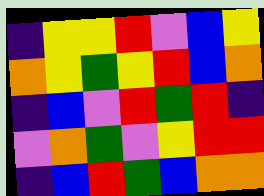[["indigo", "yellow", "yellow", "red", "violet", "blue", "yellow"], ["orange", "yellow", "green", "yellow", "red", "blue", "orange"], ["indigo", "blue", "violet", "red", "green", "red", "indigo"], ["violet", "orange", "green", "violet", "yellow", "red", "red"], ["indigo", "blue", "red", "green", "blue", "orange", "orange"]]